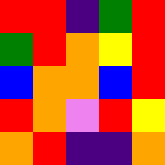[["red", "red", "indigo", "green", "red"], ["green", "red", "orange", "yellow", "red"], ["blue", "orange", "orange", "blue", "red"], ["red", "orange", "violet", "red", "yellow"], ["orange", "red", "indigo", "indigo", "orange"]]